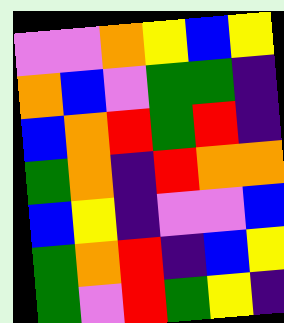[["violet", "violet", "orange", "yellow", "blue", "yellow"], ["orange", "blue", "violet", "green", "green", "indigo"], ["blue", "orange", "red", "green", "red", "indigo"], ["green", "orange", "indigo", "red", "orange", "orange"], ["blue", "yellow", "indigo", "violet", "violet", "blue"], ["green", "orange", "red", "indigo", "blue", "yellow"], ["green", "violet", "red", "green", "yellow", "indigo"]]